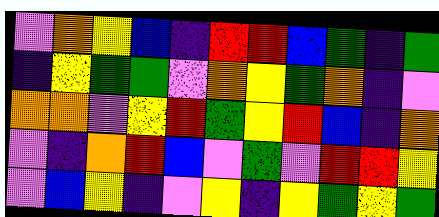[["violet", "orange", "yellow", "blue", "indigo", "red", "red", "blue", "green", "indigo", "green"], ["indigo", "yellow", "green", "green", "violet", "orange", "yellow", "green", "orange", "indigo", "violet"], ["orange", "orange", "violet", "yellow", "red", "green", "yellow", "red", "blue", "indigo", "orange"], ["violet", "indigo", "orange", "red", "blue", "violet", "green", "violet", "red", "red", "yellow"], ["violet", "blue", "yellow", "indigo", "violet", "yellow", "indigo", "yellow", "green", "yellow", "green"]]